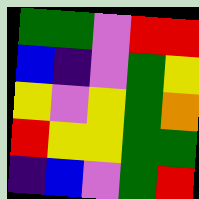[["green", "green", "violet", "red", "red"], ["blue", "indigo", "violet", "green", "yellow"], ["yellow", "violet", "yellow", "green", "orange"], ["red", "yellow", "yellow", "green", "green"], ["indigo", "blue", "violet", "green", "red"]]